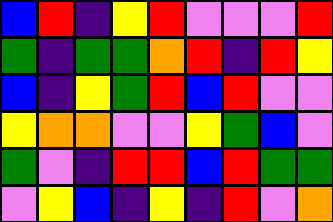[["blue", "red", "indigo", "yellow", "red", "violet", "violet", "violet", "red"], ["green", "indigo", "green", "green", "orange", "red", "indigo", "red", "yellow"], ["blue", "indigo", "yellow", "green", "red", "blue", "red", "violet", "violet"], ["yellow", "orange", "orange", "violet", "violet", "yellow", "green", "blue", "violet"], ["green", "violet", "indigo", "red", "red", "blue", "red", "green", "green"], ["violet", "yellow", "blue", "indigo", "yellow", "indigo", "red", "violet", "orange"]]